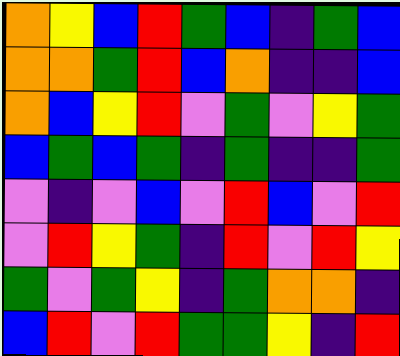[["orange", "yellow", "blue", "red", "green", "blue", "indigo", "green", "blue"], ["orange", "orange", "green", "red", "blue", "orange", "indigo", "indigo", "blue"], ["orange", "blue", "yellow", "red", "violet", "green", "violet", "yellow", "green"], ["blue", "green", "blue", "green", "indigo", "green", "indigo", "indigo", "green"], ["violet", "indigo", "violet", "blue", "violet", "red", "blue", "violet", "red"], ["violet", "red", "yellow", "green", "indigo", "red", "violet", "red", "yellow"], ["green", "violet", "green", "yellow", "indigo", "green", "orange", "orange", "indigo"], ["blue", "red", "violet", "red", "green", "green", "yellow", "indigo", "red"]]